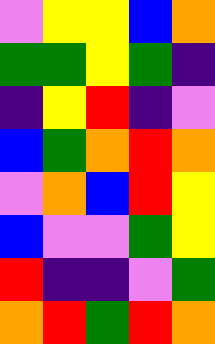[["violet", "yellow", "yellow", "blue", "orange"], ["green", "green", "yellow", "green", "indigo"], ["indigo", "yellow", "red", "indigo", "violet"], ["blue", "green", "orange", "red", "orange"], ["violet", "orange", "blue", "red", "yellow"], ["blue", "violet", "violet", "green", "yellow"], ["red", "indigo", "indigo", "violet", "green"], ["orange", "red", "green", "red", "orange"]]